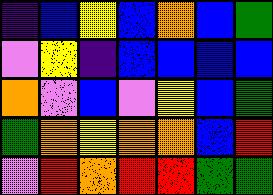[["indigo", "blue", "yellow", "blue", "orange", "blue", "green"], ["violet", "yellow", "indigo", "blue", "blue", "blue", "blue"], ["orange", "violet", "blue", "violet", "yellow", "blue", "green"], ["green", "orange", "yellow", "orange", "orange", "blue", "red"], ["violet", "red", "orange", "red", "red", "green", "green"]]